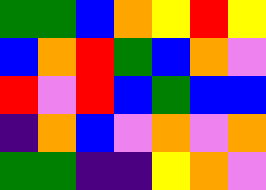[["green", "green", "blue", "orange", "yellow", "red", "yellow"], ["blue", "orange", "red", "green", "blue", "orange", "violet"], ["red", "violet", "red", "blue", "green", "blue", "blue"], ["indigo", "orange", "blue", "violet", "orange", "violet", "orange"], ["green", "green", "indigo", "indigo", "yellow", "orange", "violet"]]